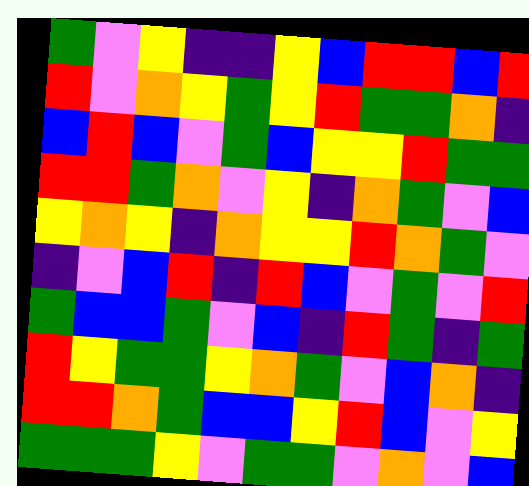[["green", "violet", "yellow", "indigo", "indigo", "yellow", "blue", "red", "red", "blue", "red"], ["red", "violet", "orange", "yellow", "green", "yellow", "red", "green", "green", "orange", "indigo"], ["blue", "red", "blue", "violet", "green", "blue", "yellow", "yellow", "red", "green", "green"], ["red", "red", "green", "orange", "violet", "yellow", "indigo", "orange", "green", "violet", "blue"], ["yellow", "orange", "yellow", "indigo", "orange", "yellow", "yellow", "red", "orange", "green", "violet"], ["indigo", "violet", "blue", "red", "indigo", "red", "blue", "violet", "green", "violet", "red"], ["green", "blue", "blue", "green", "violet", "blue", "indigo", "red", "green", "indigo", "green"], ["red", "yellow", "green", "green", "yellow", "orange", "green", "violet", "blue", "orange", "indigo"], ["red", "red", "orange", "green", "blue", "blue", "yellow", "red", "blue", "violet", "yellow"], ["green", "green", "green", "yellow", "violet", "green", "green", "violet", "orange", "violet", "blue"]]